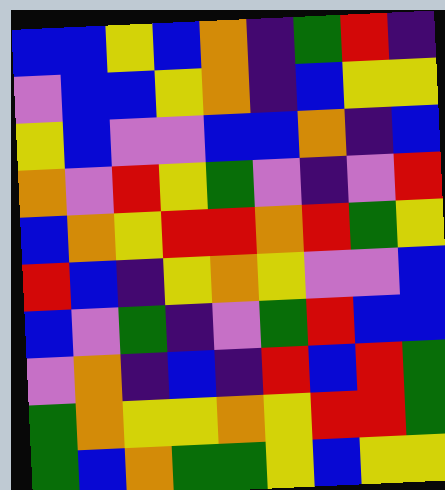[["blue", "blue", "yellow", "blue", "orange", "indigo", "green", "red", "indigo"], ["violet", "blue", "blue", "yellow", "orange", "indigo", "blue", "yellow", "yellow"], ["yellow", "blue", "violet", "violet", "blue", "blue", "orange", "indigo", "blue"], ["orange", "violet", "red", "yellow", "green", "violet", "indigo", "violet", "red"], ["blue", "orange", "yellow", "red", "red", "orange", "red", "green", "yellow"], ["red", "blue", "indigo", "yellow", "orange", "yellow", "violet", "violet", "blue"], ["blue", "violet", "green", "indigo", "violet", "green", "red", "blue", "blue"], ["violet", "orange", "indigo", "blue", "indigo", "red", "blue", "red", "green"], ["green", "orange", "yellow", "yellow", "orange", "yellow", "red", "red", "green"], ["green", "blue", "orange", "green", "green", "yellow", "blue", "yellow", "yellow"]]